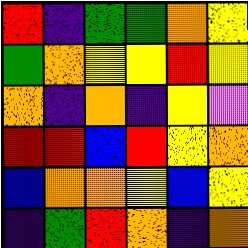[["red", "indigo", "green", "green", "orange", "yellow"], ["green", "orange", "yellow", "yellow", "red", "yellow"], ["orange", "indigo", "orange", "indigo", "yellow", "violet"], ["red", "red", "blue", "red", "yellow", "orange"], ["blue", "orange", "orange", "yellow", "blue", "yellow"], ["indigo", "green", "red", "orange", "indigo", "orange"]]